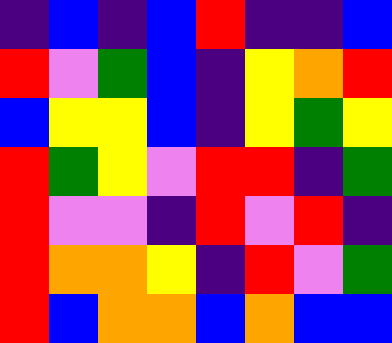[["indigo", "blue", "indigo", "blue", "red", "indigo", "indigo", "blue"], ["red", "violet", "green", "blue", "indigo", "yellow", "orange", "red"], ["blue", "yellow", "yellow", "blue", "indigo", "yellow", "green", "yellow"], ["red", "green", "yellow", "violet", "red", "red", "indigo", "green"], ["red", "violet", "violet", "indigo", "red", "violet", "red", "indigo"], ["red", "orange", "orange", "yellow", "indigo", "red", "violet", "green"], ["red", "blue", "orange", "orange", "blue", "orange", "blue", "blue"]]